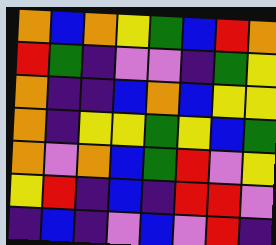[["orange", "blue", "orange", "yellow", "green", "blue", "red", "orange"], ["red", "green", "indigo", "violet", "violet", "indigo", "green", "yellow"], ["orange", "indigo", "indigo", "blue", "orange", "blue", "yellow", "yellow"], ["orange", "indigo", "yellow", "yellow", "green", "yellow", "blue", "green"], ["orange", "violet", "orange", "blue", "green", "red", "violet", "yellow"], ["yellow", "red", "indigo", "blue", "indigo", "red", "red", "violet"], ["indigo", "blue", "indigo", "violet", "blue", "violet", "red", "indigo"]]